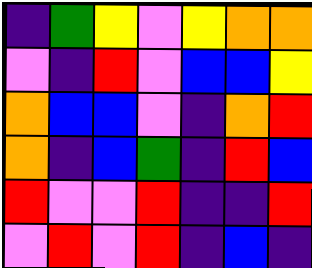[["indigo", "green", "yellow", "violet", "yellow", "orange", "orange"], ["violet", "indigo", "red", "violet", "blue", "blue", "yellow"], ["orange", "blue", "blue", "violet", "indigo", "orange", "red"], ["orange", "indigo", "blue", "green", "indigo", "red", "blue"], ["red", "violet", "violet", "red", "indigo", "indigo", "red"], ["violet", "red", "violet", "red", "indigo", "blue", "indigo"]]